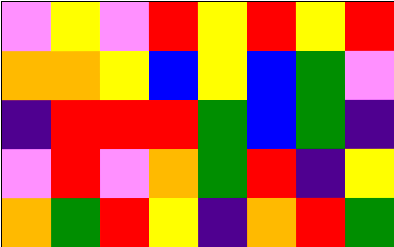[["violet", "yellow", "violet", "red", "yellow", "red", "yellow", "red"], ["orange", "orange", "yellow", "blue", "yellow", "blue", "green", "violet"], ["indigo", "red", "red", "red", "green", "blue", "green", "indigo"], ["violet", "red", "violet", "orange", "green", "red", "indigo", "yellow"], ["orange", "green", "red", "yellow", "indigo", "orange", "red", "green"]]